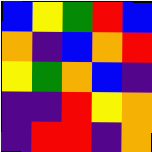[["blue", "yellow", "green", "red", "blue"], ["orange", "indigo", "blue", "orange", "red"], ["yellow", "green", "orange", "blue", "indigo"], ["indigo", "indigo", "red", "yellow", "orange"], ["indigo", "red", "red", "indigo", "orange"]]